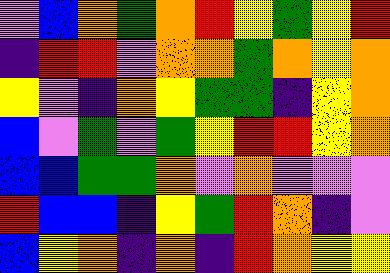[["violet", "blue", "orange", "green", "orange", "red", "yellow", "green", "yellow", "red"], ["indigo", "red", "red", "violet", "orange", "orange", "green", "orange", "yellow", "orange"], ["yellow", "violet", "indigo", "orange", "yellow", "green", "green", "indigo", "yellow", "orange"], ["blue", "violet", "green", "violet", "green", "yellow", "red", "red", "yellow", "orange"], ["blue", "blue", "green", "green", "orange", "violet", "orange", "violet", "violet", "violet"], ["red", "blue", "blue", "indigo", "yellow", "green", "red", "orange", "indigo", "violet"], ["blue", "yellow", "orange", "indigo", "orange", "indigo", "red", "orange", "yellow", "yellow"]]